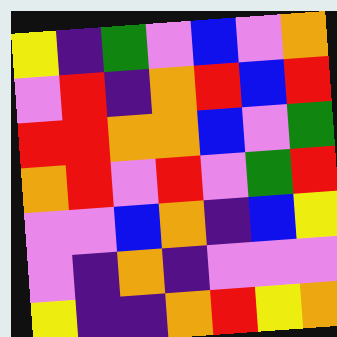[["yellow", "indigo", "green", "violet", "blue", "violet", "orange"], ["violet", "red", "indigo", "orange", "red", "blue", "red"], ["red", "red", "orange", "orange", "blue", "violet", "green"], ["orange", "red", "violet", "red", "violet", "green", "red"], ["violet", "violet", "blue", "orange", "indigo", "blue", "yellow"], ["violet", "indigo", "orange", "indigo", "violet", "violet", "violet"], ["yellow", "indigo", "indigo", "orange", "red", "yellow", "orange"]]